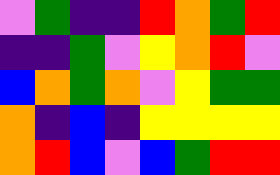[["violet", "green", "indigo", "indigo", "red", "orange", "green", "red"], ["indigo", "indigo", "green", "violet", "yellow", "orange", "red", "violet"], ["blue", "orange", "green", "orange", "violet", "yellow", "green", "green"], ["orange", "indigo", "blue", "indigo", "yellow", "yellow", "yellow", "yellow"], ["orange", "red", "blue", "violet", "blue", "green", "red", "red"]]